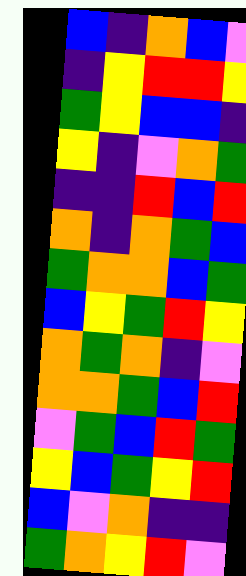[["blue", "indigo", "orange", "blue", "violet"], ["indigo", "yellow", "red", "red", "yellow"], ["green", "yellow", "blue", "blue", "indigo"], ["yellow", "indigo", "violet", "orange", "green"], ["indigo", "indigo", "red", "blue", "red"], ["orange", "indigo", "orange", "green", "blue"], ["green", "orange", "orange", "blue", "green"], ["blue", "yellow", "green", "red", "yellow"], ["orange", "green", "orange", "indigo", "violet"], ["orange", "orange", "green", "blue", "red"], ["violet", "green", "blue", "red", "green"], ["yellow", "blue", "green", "yellow", "red"], ["blue", "violet", "orange", "indigo", "indigo"], ["green", "orange", "yellow", "red", "violet"]]